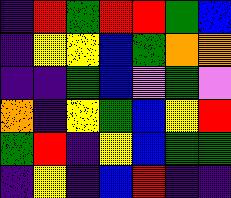[["indigo", "red", "green", "red", "red", "green", "blue"], ["indigo", "yellow", "yellow", "blue", "green", "orange", "orange"], ["indigo", "indigo", "green", "blue", "violet", "green", "violet"], ["orange", "indigo", "yellow", "green", "blue", "yellow", "red"], ["green", "red", "indigo", "yellow", "blue", "green", "green"], ["indigo", "yellow", "indigo", "blue", "red", "indigo", "indigo"]]